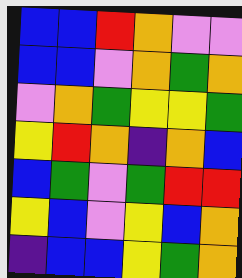[["blue", "blue", "red", "orange", "violet", "violet"], ["blue", "blue", "violet", "orange", "green", "orange"], ["violet", "orange", "green", "yellow", "yellow", "green"], ["yellow", "red", "orange", "indigo", "orange", "blue"], ["blue", "green", "violet", "green", "red", "red"], ["yellow", "blue", "violet", "yellow", "blue", "orange"], ["indigo", "blue", "blue", "yellow", "green", "orange"]]